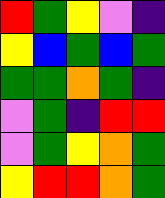[["red", "green", "yellow", "violet", "indigo"], ["yellow", "blue", "green", "blue", "green"], ["green", "green", "orange", "green", "indigo"], ["violet", "green", "indigo", "red", "red"], ["violet", "green", "yellow", "orange", "green"], ["yellow", "red", "red", "orange", "green"]]